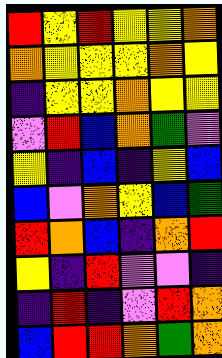[["red", "yellow", "red", "yellow", "yellow", "orange"], ["orange", "yellow", "yellow", "yellow", "orange", "yellow"], ["indigo", "yellow", "yellow", "orange", "yellow", "yellow"], ["violet", "red", "blue", "orange", "green", "violet"], ["yellow", "indigo", "blue", "indigo", "yellow", "blue"], ["blue", "violet", "orange", "yellow", "blue", "green"], ["red", "orange", "blue", "indigo", "orange", "red"], ["yellow", "indigo", "red", "violet", "violet", "indigo"], ["indigo", "red", "indigo", "violet", "red", "orange"], ["blue", "red", "red", "orange", "green", "orange"]]